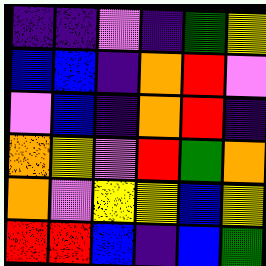[["indigo", "indigo", "violet", "indigo", "green", "yellow"], ["blue", "blue", "indigo", "orange", "red", "violet"], ["violet", "blue", "indigo", "orange", "red", "indigo"], ["orange", "yellow", "violet", "red", "green", "orange"], ["orange", "violet", "yellow", "yellow", "blue", "yellow"], ["red", "red", "blue", "indigo", "blue", "green"]]